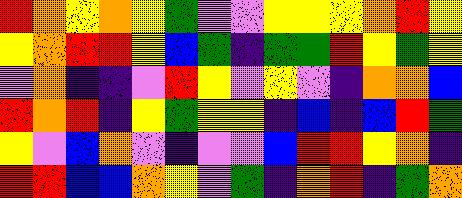[["red", "orange", "yellow", "orange", "yellow", "green", "violet", "violet", "yellow", "yellow", "yellow", "orange", "red", "yellow"], ["yellow", "orange", "red", "red", "yellow", "blue", "green", "indigo", "green", "green", "red", "yellow", "green", "yellow"], ["violet", "orange", "indigo", "indigo", "violet", "red", "yellow", "violet", "yellow", "violet", "indigo", "orange", "orange", "blue"], ["red", "orange", "red", "indigo", "yellow", "green", "yellow", "yellow", "indigo", "blue", "indigo", "blue", "red", "green"], ["yellow", "violet", "blue", "orange", "violet", "indigo", "violet", "violet", "blue", "red", "red", "yellow", "orange", "indigo"], ["red", "red", "blue", "blue", "orange", "yellow", "violet", "green", "indigo", "orange", "red", "indigo", "green", "orange"]]